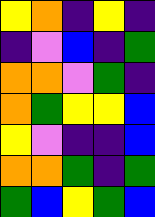[["yellow", "orange", "indigo", "yellow", "indigo"], ["indigo", "violet", "blue", "indigo", "green"], ["orange", "orange", "violet", "green", "indigo"], ["orange", "green", "yellow", "yellow", "blue"], ["yellow", "violet", "indigo", "indigo", "blue"], ["orange", "orange", "green", "indigo", "green"], ["green", "blue", "yellow", "green", "blue"]]